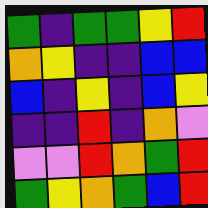[["green", "indigo", "green", "green", "yellow", "red"], ["orange", "yellow", "indigo", "indigo", "blue", "blue"], ["blue", "indigo", "yellow", "indigo", "blue", "yellow"], ["indigo", "indigo", "red", "indigo", "orange", "violet"], ["violet", "violet", "red", "orange", "green", "red"], ["green", "yellow", "orange", "green", "blue", "red"]]